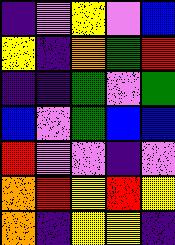[["indigo", "violet", "yellow", "violet", "blue"], ["yellow", "indigo", "orange", "green", "red"], ["indigo", "indigo", "green", "violet", "green"], ["blue", "violet", "green", "blue", "blue"], ["red", "violet", "violet", "indigo", "violet"], ["orange", "red", "yellow", "red", "yellow"], ["orange", "indigo", "yellow", "yellow", "indigo"]]